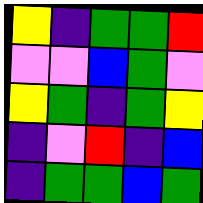[["yellow", "indigo", "green", "green", "red"], ["violet", "violet", "blue", "green", "violet"], ["yellow", "green", "indigo", "green", "yellow"], ["indigo", "violet", "red", "indigo", "blue"], ["indigo", "green", "green", "blue", "green"]]